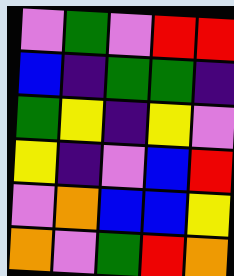[["violet", "green", "violet", "red", "red"], ["blue", "indigo", "green", "green", "indigo"], ["green", "yellow", "indigo", "yellow", "violet"], ["yellow", "indigo", "violet", "blue", "red"], ["violet", "orange", "blue", "blue", "yellow"], ["orange", "violet", "green", "red", "orange"]]